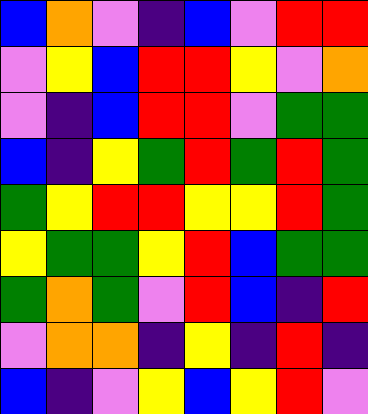[["blue", "orange", "violet", "indigo", "blue", "violet", "red", "red"], ["violet", "yellow", "blue", "red", "red", "yellow", "violet", "orange"], ["violet", "indigo", "blue", "red", "red", "violet", "green", "green"], ["blue", "indigo", "yellow", "green", "red", "green", "red", "green"], ["green", "yellow", "red", "red", "yellow", "yellow", "red", "green"], ["yellow", "green", "green", "yellow", "red", "blue", "green", "green"], ["green", "orange", "green", "violet", "red", "blue", "indigo", "red"], ["violet", "orange", "orange", "indigo", "yellow", "indigo", "red", "indigo"], ["blue", "indigo", "violet", "yellow", "blue", "yellow", "red", "violet"]]